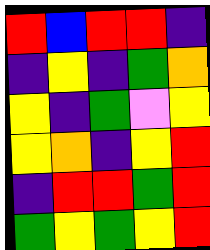[["red", "blue", "red", "red", "indigo"], ["indigo", "yellow", "indigo", "green", "orange"], ["yellow", "indigo", "green", "violet", "yellow"], ["yellow", "orange", "indigo", "yellow", "red"], ["indigo", "red", "red", "green", "red"], ["green", "yellow", "green", "yellow", "red"]]